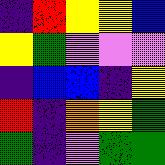[["indigo", "red", "yellow", "yellow", "blue"], ["yellow", "green", "violet", "violet", "violet"], ["indigo", "blue", "blue", "indigo", "yellow"], ["red", "indigo", "orange", "yellow", "green"], ["green", "indigo", "violet", "green", "green"]]